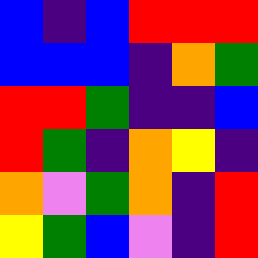[["blue", "indigo", "blue", "red", "red", "red"], ["blue", "blue", "blue", "indigo", "orange", "green"], ["red", "red", "green", "indigo", "indigo", "blue"], ["red", "green", "indigo", "orange", "yellow", "indigo"], ["orange", "violet", "green", "orange", "indigo", "red"], ["yellow", "green", "blue", "violet", "indigo", "red"]]